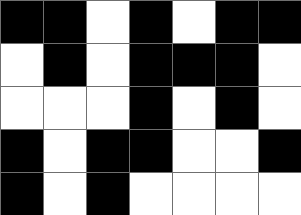[["black", "black", "white", "black", "white", "black", "black"], ["white", "black", "white", "black", "black", "black", "white"], ["white", "white", "white", "black", "white", "black", "white"], ["black", "white", "black", "black", "white", "white", "black"], ["black", "white", "black", "white", "white", "white", "white"]]